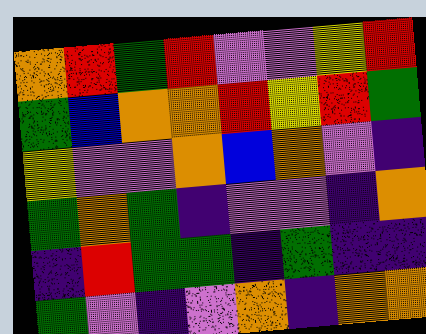[["orange", "red", "green", "red", "violet", "violet", "yellow", "red"], ["green", "blue", "orange", "orange", "red", "yellow", "red", "green"], ["yellow", "violet", "violet", "orange", "blue", "orange", "violet", "indigo"], ["green", "orange", "green", "indigo", "violet", "violet", "indigo", "orange"], ["indigo", "red", "green", "green", "indigo", "green", "indigo", "indigo"], ["green", "violet", "indigo", "violet", "orange", "indigo", "orange", "orange"]]